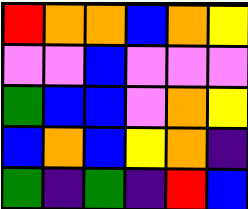[["red", "orange", "orange", "blue", "orange", "yellow"], ["violet", "violet", "blue", "violet", "violet", "violet"], ["green", "blue", "blue", "violet", "orange", "yellow"], ["blue", "orange", "blue", "yellow", "orange", "indigo"], ["green", "indigo", "green", "indigo", "red", "blue"]]